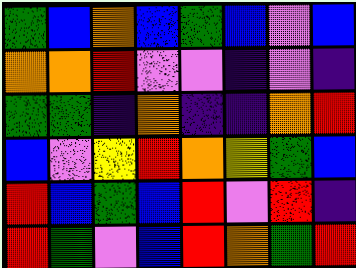[["green", "blue", "orange", "blue", "green", "blue", "violet", "blue"], ["orange", "orange", "red", "violet", "violet", "indigo", "violet", "indigo"], ["green", "green", "indigo", "orange", "indigo", "indigo", "orange", "red"], ["blue", "violet", "yellow", "red", "orange", "yellow", "green", "blue"], ["red", "blue", "green", "blue", "red", "violet", "red", "indigo"], ["red", "green", "violet", "blue", "red", "orange", "green", "red"]]